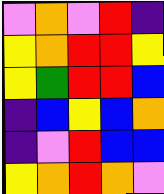[["violet", "orange", "violet", "red", "indigo"], ["yellow", "orange", "red", "red", "yellow"], ["yellow", "green", "red", "red", "blue"], ["indigo", "blue", "yellow", "blue", "orange"], ["indigo", "violet", "red", "blue", "blue"], ["yellow", "orange", "red", "orange", "violet"]]